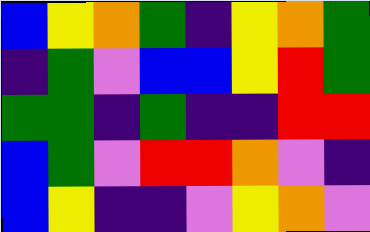[["blue", "yellow", "orange", "green", "indigo", "yellow", "orange", "green"], ["indigo", "green", "violet", "blue", "blue", "yellow", "red", "green"], ["green", "green", "indigo", "green", "indigo", "indigo", "red", "red"], ["blue", "green", "violet", "red", "red", "orange", "violet", "indigo"], ["blue", "yellow", "indigo", "indigo", "violet", "yellow", "orange", "violet"]]